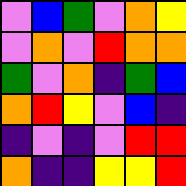[["violet", "blue", "green", "violet", "orange", "yellow"], ["violet", "orange", "violet", "red", "orange", "orange"], ["green", "violet", "orange", "indigo", "green", "blue"], ["orange", "red", "yellow", "violet", "blue", "indigo"], ["indigo", "violet", "indigo", "violet", "red", "red"], ["orange", "indigo", "indigo", "yellow", "yellow", "red"]]